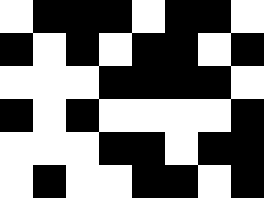[["white", "black", "black", "black", "white", "black", "black", "white"], ["black", "white", "black", "white", "black", "black", "white", "black"], ["white", "white", "white", "black", "black", "black", "black", "white"], ["black", "white", "black", "white", "white", "white", "white", "black"], ["white", "white", "white", "black", "black", "white", "black", "black"], ["white", "black", "white", "white", "black", "black", "white", "black"]]